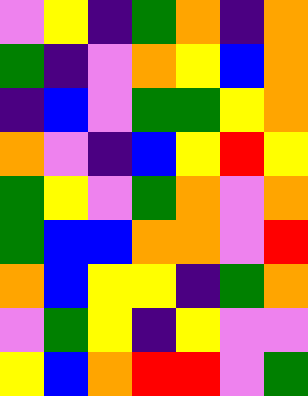[["violet", "yellow", "indigo", "green", "orange", "indigo", "orange"], ["green", "indigo", "violet", "orange", "yellow", "blue", "orange"], ["indigo", "blue", "violet", "green", "green", "yellow", "orange"], ["orange", "violet", "indigo", "blue", "yellow", "red", "yellow"], ["green", "yellow", "violet", "green", "orange", "violet", "orange"], ["green", "blue", "blue", "orange", "orange", "violet", "red"], ["orange", "blue", "yellow", "yellow", "indigo", "green", "orange"], ["violet", "green", "yellow", "indigo", "yellow", "violet", "violet"], ["yellow", "blue", "orange", "red", "red", "violet", "green"]]